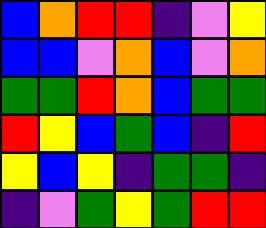[["blue", "orange", "red", "red", "indigo", "violet", "yellow"], ["blue", "blue", "violet", "orange", "blue", "violet", "orange"], ["green", "green", "red", "orange", "blue", "green", "green"], ["red", "yellow", "blue", "green", "blue", "indigo", "red"], ["yellow", "blue", "yellow", "indigo", "green", "green", "indigo"], ["indigo", "violet", "green", "yellow", "green", "red", "red"]]